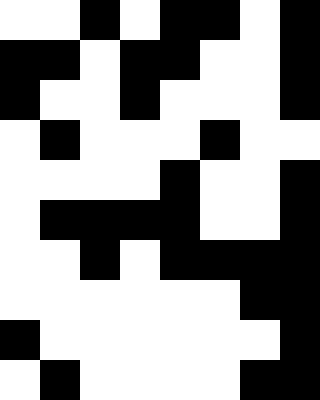[["white", "white", "black", "white", "black", "black", "white", "black"], ["black", "black", "white", "black", "black", "white", "white", "black"], ["black", "white", "white", "black", "white", "white", "white", "black"], ["white", "black", "white", "white", "white", "black", "white", "white"], ["white", "white", "white", "white", "black", "white", "white", "black"], ["white", "black", "black", "black", "black", "white", "white", "black"], ["white", "white", "black", "white", "black", "black", "black", "black"], ["white", "white", "white", "white", "white", "white", "black", "black"], ["black", "white", "white", "white", "white", "white", "white", "black"], ["white", "black", "white", "white", "white", "white", "black", "black"]]